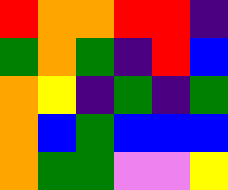[["red", "orange", "orange", "red", "red", "indigo"], ["green", "orange", "green", "indigo", "red", "blue"], ["orange", "yellow", "indigo", "green", "indigo", "green"], ["orange", "blue", "green", "blue", "blue", "blue"], ["orange", "green", "green", "violet", "violet", "yellow"]]